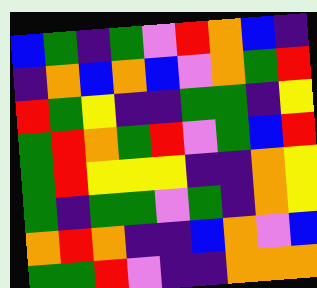[["blue", "green", "indigo", "green", "violet", "red", "orange", "blue", "indigo"], ["indigo", "orange", "blue", "orange", "blue", "violet", "orange", "green", "red"], ["red", "green", "yellow", "indigo", "indigo", "green", "green", "indigo", "yellow"], ["green", "red", "orange", "green", "red", "violet", "green", "blue", "red"], ["green", "red", "yellow", "yellow", "yellow", "indigo", "indigo", "orange", "yellow"], ["green", "indigo", "green", "green", "violet", "green", "indigo", "orange", "yellow"], ["orange", "red", "orange", "indigo", "indigo", "blue", "orange", "violet", "blue"], ["green", "green", "red", "violet", "indigo", "indigo", "orange", "orange", "orange"]]